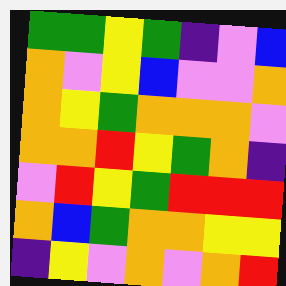[["green", "green", "yellow", "green", "indigo", "violet", "blue"], ["orange", "violet", "yellow", "blue", "violet", "violet", "orange"], ["orange", "yellow", "green", "orange", "orange", "orange", "violet"], ["orange", "orange", "red", "yellow", "green", "orange", "indigo"], ["violet", "red", "yellow", "green", "red", "red", "red"], ["orange", "blue", "green", "orange", "orange", "yellow", "yellow"], ["indigo", "yellow", "violet", "orange", "violet", "orange", "red"]]